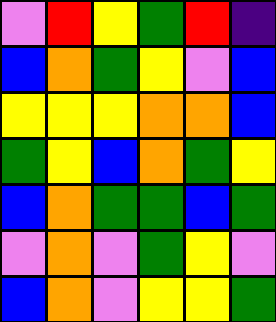[["violet", "red", "yellow", "green", "red", "indigo"], ["blue", "orange", "green", "yellow", "violet", "blue"], ["yellow", "yellow", "yellow", "orange", "orange", "blue"], ["green", "yellow", "blue", "orange", "green", "yellow"], ["blue", "orange", "green", "green", "blue", "green"], ["violet", "orange", "violet", "green", "yellow", "violet"], ["blue", "orange", "violet", "yellow", "yellow", "green"]]